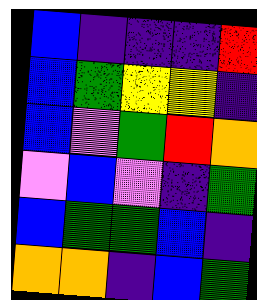[["blue", "indigo", "indigo", "indigo", "red"], ["blue", "green", "yellow", "yellow", "indigo"], ["blue", "violet", "green", "red", "orange"], ["violet", "blue", "violet", "indigo", "green"], ["blue", "green", "green", "blue", "indigo"], ["orange", "orange", "indigo", "blue", "green"]]